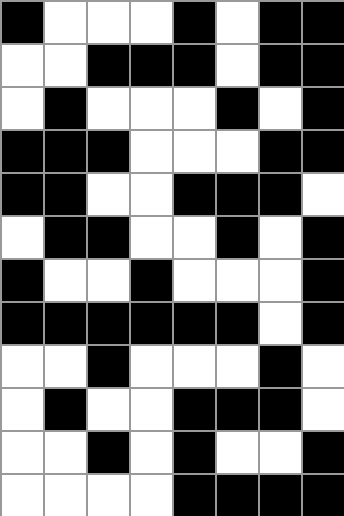[["black", "white", "white", "white", "black", "white", "black", "black"], ["white", "white", "black", "black", "black", "white", "black", "black"], ["white", "black", "white", "white", "white", "black", "white", "black"], ["black", "black", "black", "white", "white", "white", "black", "black"], ["black", "black", "white", "white", "black", "black", "black", "white"], ["white", "black", "black", "white", "white", "black", "white", "black"], ["black", "white", "white", "black", "white", "white", "white", "black"], ["black", "black", "black", "black", "black", "black", "white", "black"], ["white", "white", "black", "white", "white", "white", "black", "white"], ["white", "black", "white", "white", "black", "black", "black", "white"], ["white", "white", "black", "white", "black", "white", "white", "black"], ["white", "white", "white", "white", "black", "black", "black", "black"]]